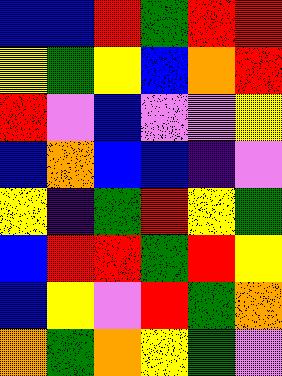[["blue", "blue", "red", "green", "red", "red"], ["yellow", "green", "yellow", "blue", "orange", "red"], ["red", "violet", "blue", "violet", "violet", "yellow"], ["blue", "orange", "blue", "blue", "indigo", "violet"], ["yellow", "indigo", "green", "red", "yellow", "green"], ["blue", "red", "red", "green", "red", "yellow"], ["blue", "yellow", "violet", "red", "green", "orange"], ["orange", "green", "orange", "yellow", "green", "violet"]]